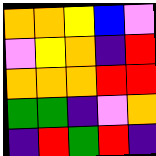[["orange", "orange", "yellow", "blue", "violet"], ["violet", "yellow", "orange", "indigo", "red"], ["orange", "orange", "orange", "red", "red"], ["green", "green", "indigo", "violet", "orange"], ["indigo", "red", "green", "red", "indigo"]]